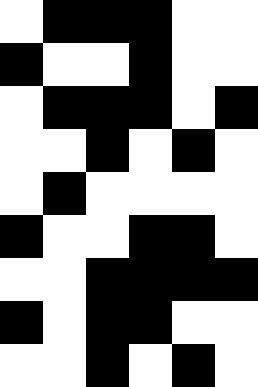[["white", "black", "black", "black", "white", "white"], ["black", "white", "white", "black", "white", "white"], ["white", "black", "black", "black", "white", "black"], ["white", "white", "black", "white", "black", "white"], ["white", "black", "white", "white", "white", "white"], ["black", "white", "white", "black", "black", "white"], ["white", "white", "black", "black", "black", "black"], ["black", "white", "black", "black", "white", "white"], ["white", "white", "black", "white", "black", "white"]]